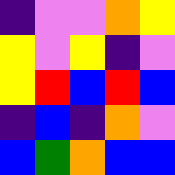[["indigo", "violet", "violet", "orange", "yellow"], ["yellow", "violet", "yellow", "indigo", "violet"], ["yellow", "red", "blue", "red", "blue"], ["indigo", "blue", "indigo", "orange", "violet"], ["blue", "green", "orange", "blue", "blue"]]